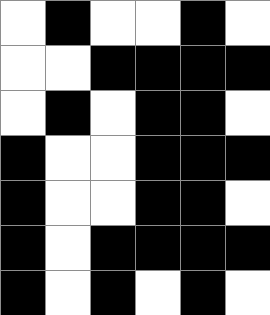[["white", "black", "white", "white", "black", "white"], ["white", "white", "black", "black", "black", "black"], ["white", "black", "white", "black", "black", "white"], ["black", "white", "white", "black", "black", "black"], ["black", "white", "white", "black", "black", "white"], ["black", "white", "black", "black", "black", "black"], ["black", "white", "black", "white", "black", "white"]]